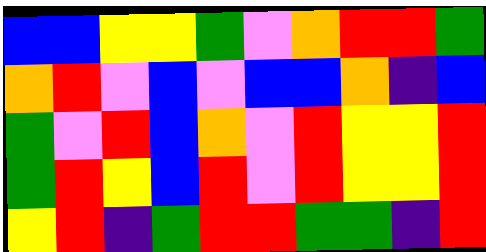[["blue", "blue", "yellow", "yellow", "green", "violet", "orange", "red", "red", "green"], ["orange", "red", "violet", "blue", "violet", "blue", "blue", "orange", "indigo", "blue"], ["green", "violet", "red", "blue", "orange", "violet", "red", "yellow", "yellow", "red"], ["green", "red", "yellow", "blue", "red", "violet", "red", "yellow", "yellow", "red"], ["yellow", "red", "indigo", "green", "red", "red", "green", "green", "indigo", "red"]]